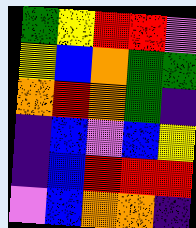[["green", "yellow", "red", "red", "violet"], ["yellow", "blue", "orange", "green", "green"], ["orange", "red", "orange", "green", "indigo"], ["indigo", "blue", "violet", "blue", "yellow"], ["indigo", "blue", "red", "red", "red"], ["violet", "blue", "orange", "orange", "indigo"]]